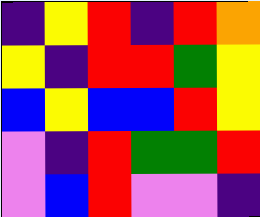[["indigo", "yellow", "red", "indigo", "red", "orange"], ["yellow", "indigo", "red", "red", "green", "yellow"], ["blue", "yellow", "blue", "blue", "red", "yellow"], ["violet", "indigo", "red", "green", "green", "red"], ["violet", "blue", "red", "violet", "violet", "indigo"]]